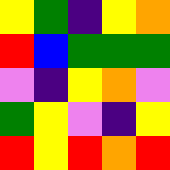[["yellow", "green", "indigo", "yellow", "orange"], ["red", "blue", "green", "green", "green"], ["violet", "indigo", "yellow", "orange", "violet"], ["green", "yellow", "violet", "indigo", "yellow"], ["red", "yellow", "red", "orange", "red"]]